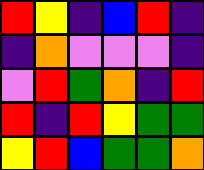[["red", "yellow", "indigo", "blue", "red", "indigo"], ["indigo", "orange", "violet", "violet", "violet", "indigo"], ["violet", "red", "green", "orange", "indigo", "red"], ["red", "indigo", "red", "yellow", "green", "green"], ["yellow", "red", "blue", "green", "green", "orange"]]